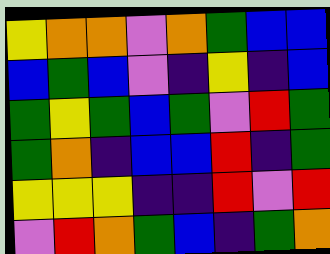[["yellow", "orange", "orange", "violet", "orange", "green", "blue", "blue"], ["blue", "green", "blue", "violet", "indigo", "yellow", "indigo", "blue"], ["green", "yellow", "green", "blue", "green", "violet", "red", "green"], ["green", "orange", "indigo", "blue", "blue", "red", "indigo", "green"], ["yellow", "yellow", "yellow", "indigo", "indigo", "red", "violet", "red"], ["violet", "red", "orange", "green", "blue", "indigo", "green", "orange"]]